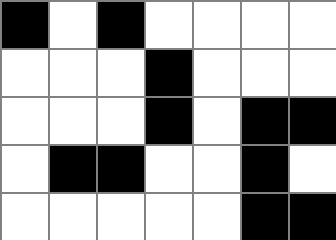[["black", "white", "black", "white", "white", "white", "white"], ["white", "white", "white", "black", "white", "white", "white"], ["white", "white", "white", "black", "white", "black", "black"], ["white", "black", "black", "white", "white", "black", "white"], ["white", "white", "white", "white", "white", "black", "black"]]